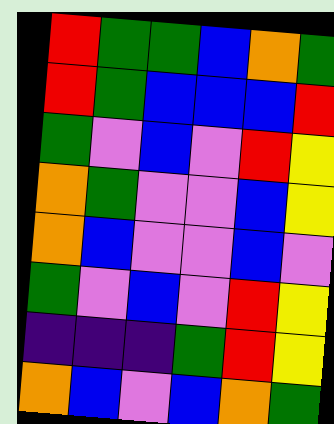[["red", "green", "green", "blue", "orange", "green"], ["red", "green", "blue", "blue", "blue", "red"], ["green", "violet", "blue", "violet", "red", "yellow"], ["orange", "green", "violet", "violet", "blue", "yellow"], ["orange", "blue", "violet", "violet", "blue", "violet"], ["green", "violet", "blue", "violet", "red", "yellow"], ["indigo", "indigo", "indigo", "green", "red", "yellow"], ["orange", "blue", "violet", "blue", "orange", "green"]]